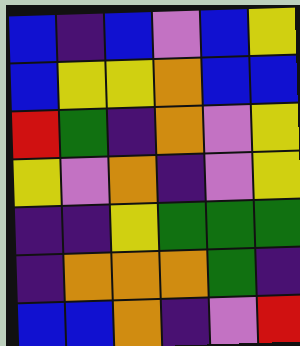[["blue", "indigo", "blue", "violet", "blue", "yellow"], ["blue", "yellow", "yellow", "orange", "blue", "blue"], ["red", "green", "indigo", "orange", "violet", "yellow"], ["yellow", "violet", "orange", "indigo", "violet", "yellow"], ["indigo", "indigo", "yellow", "green", "green", "green"], ["indigo", "orange", "orange", "orange", "green", "indigo"], ["blue", "blue", "orange", "indigo", "violet", "red"]]